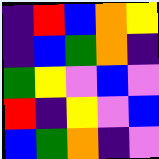[["indigo", "red", "blue", "orange", "yellow"], ["indigo", "blue", "green", "orange", "indigo"], ["green", "yellow", "violet", "blue", "violet"], ["red", "indigo", "yellow", "violet", "blue"], ["blue", "green", "orange", "indigo", "violet"]]